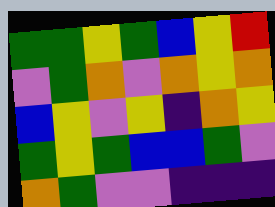[["green", "green", "yellow", "green", "blue", "yellow", "red"], ["violet", "green", "orange", "violet", "orange", "yellow", "orange"], ["blue", "yellow", "violet", "yellow", "indigo", "orange", "yellow"], ["green", "yellow", "green", "blue", "blue", "green", "violet"], ["orange", "green", "violet", "violet", "indigo", "indigo", "indigo"]]